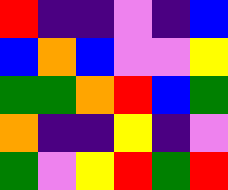[["red", "indigo", "indigo", "violet", "indigo", "blue"], ["blue", "orange", "blue", "violet", "violet", "yellow"], ["green", "green", "orange", "red", "blue", "green"], ["orange", "indigo", "indigo", "yellow", "indigo", "violet"], ["green", "violet", "yellow", "red", "green", "red"]]